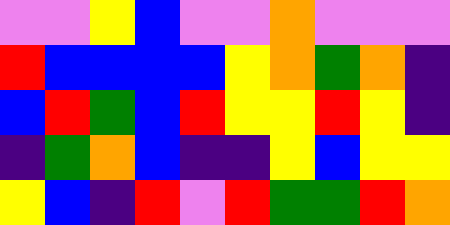[["violet", "violet", "yellow", "blue", "violet", "violet", "orange", "violet", "violet", "violet"], ["red", "blue", "blue", "blue", "blue", "yellow", "orange", "green", "orange", "indigo"], ["blue", "red", "green", "blue", "red", "yellow", "yellow", "red", "yellow", "indigo"], ["indigo", "green", "orange", "blue", "indigo", "indigo", "yellow", "blue", "yellow", "yellow"], ["yellow", "blue", "indigo", "red", "violet", "red", "green", "green", "red", "orange"]]